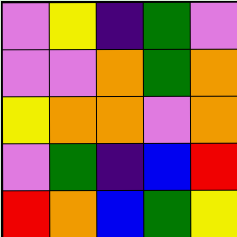[["violet", "yellow", "indigo", "green", "violet"], ["violet", "violet", "orange", "green", "orange"], ["yellow", "orange", "orange", "violet", "orange"], ["violet", "green", "indigo", "blue", "red"], ["red", "orange", "blue", "green", "yellow"]]